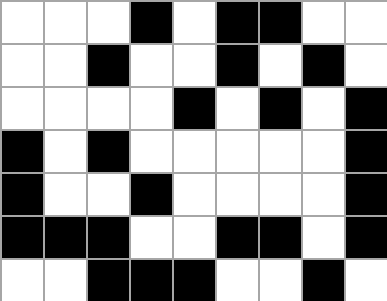[["white", "white", "white", "black", "white", "black", "black", "white", "white"], ["white", "white", "black", "white", "white", "black", "white", "black", "white"], ["white", "white", "white", "white", "black", "white", "black", "white", "black"], ["black", "white", "black", "white", "white", "white", "white", "white", "black"], ["black", "white", "white", "black", "white", "white", "white", "white", "black"], ["black", "black", "black", "white", "white", "black", "black", "white", "black"], ["white", "white", "black", "black", "black", "white", "white", "black", "white"]]